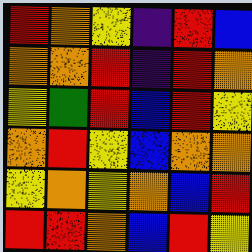[["red", "orange", "yellow", "indigo", "red", "blue"], ["orange", "orange", "red", "indigo", "red", "orange"], ["yellow", "green", "red", "blue", "red", "yellow"], ["orange", "red", "yellow", "blue", "orange", "orange"], ["yellow", "orange", "yellow", "orange", "blue", "red"], ["red", "red", "orange", "blue", "red", "yellow"]]